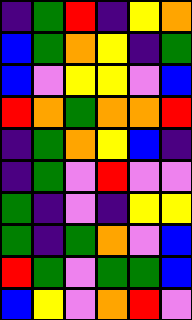[["indigo", "green", "red", "indigo", "yellow", "orange"], ["blue", "green", "orange", "yellow", "indigo", "green"], ["blue", "violet", "yellow", "yellow", "violet", "blue"], ["red", "orange", "green", "orange", "orange", "red"], ["indigo", "green", "orange", "yellow", "blue", "indigo"], ["indigo", "green", "violet", "red", "violet", "violet"], ["green", "indigo", "violet", "indigo", "yellow", "yellow"], ["green", "indigo", "green", "orange", "violet", "blue"], ["red", "green", "violet", "green", "green", "blue"], ["blue", "yellow", "violet", "orange", "red", "violet"]]